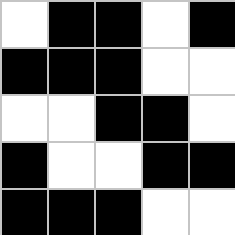[["white", "black", "black", "white", "black"], ["black", "black", "black", "white", "white"], ["white", "white", "black", "black", "white"], ["black", "white", "white", "black", "black"], ["black", "black", "black", "white", "white"]]